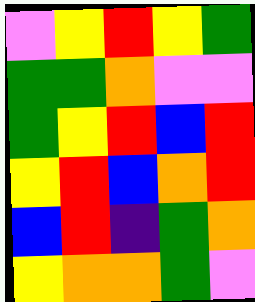[["violet", "yellow", "red", "yellow", "green"], ["green", "green", "orange", "violet", "violet"], ["green", "yellow", "red", "blue", "red"], ["yellow", "red", "blue", "orange", "red"], ["blue", "red", "indigo", "green", "orange"], ["yellow", "orange", "orange", "green", "violet"]]